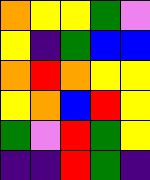[["orange", "yellow", "yellow", "green", "violet"], ["yellow", "indigo", "green", "blue", "blue"], ["orange", "red", "orange", "yellow", "yellow"], ["yellow", "orange", "blue", "red", "yellow"], ["green", "violet", "red", "green", "yellow"], ["indigo", "indigo", "red", "green", "indigo"]]